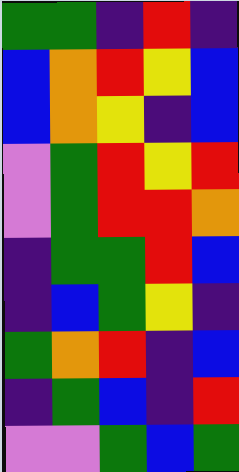[["green", "green", "indigo", "red", "indigo"], ["blue", "orange", "red", "yellow", "blue"], ["blue", "orange", "yellow", "indigo", "blue"], ["violet", "green", "red", "yellow", "red"], ["violet", "green", "red", "red", "orange"], ["indigo", "green", "green", "red", "blue"], ["indigo", "blue", "green", "yellow", "indigo"], ["green", "orange", "red", "indigo", "blue"], ["indigo", "green", "blue", "indigo", "red"], ["violet", "violet", "green", "blue", "green"]]